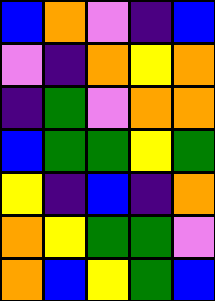[["blue", "orange", "violet", "indigo", "blue"], ["violet", "indigo", "orange", "yellow", "orange"], ["indigo", "green", "violet", "orange", "orange"], ["blue", "green", "green", "yellow", "green"], ["yellow", "indigo", "blue", "indigo", "orange"], ["orange", "yellow", "green", "green", "violet"], ["orange", "blue", "yellow", "green", "blue"]]